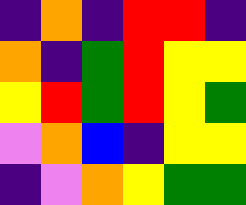[["indigo", "orange", "indigo", "red", "red", "indigo"], ["orange", "indigo", "green", "red", "yellow", "yellow"], ["yellow", "red", "green", "red", "yellow", "green"], ["violet", "orange", "blue", "indigo", "yellow", "yellow"], ["indigo", "violet", "orange", "yellow", "green", "green"]]